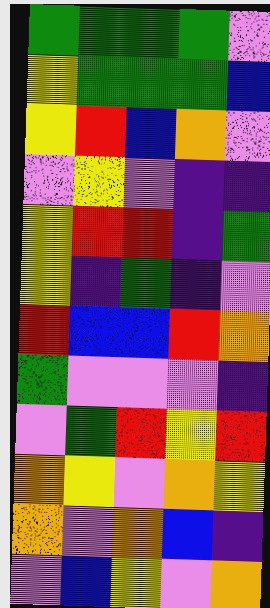[["green", "green", "green", "green", "violet"], ["yellow", "green", "green", "green", "blue"], ["yellow", "red", "blue", "orange", "violet"], ["violet", "yellow", "violet", "indigo", "indigo"], ["yellow", "red", "red", "indigo", "green"], ["yellow", "indigo", "green", "indigo", "violet"], ["red", "blue", "blue", "red", "orange"], ["green", "violet", "violet", "violet", "indigo"], ["violet", "green", "red", "yellow", "red"], ["orange", "yellow", "violet", "orange", "yellow"], ["orange", "violet", "orange", "blue", "indigo"], ["violet", "blue", "yellow", "violet", "orange"]]